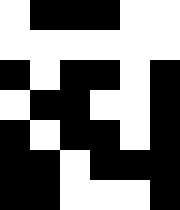[["white", "black", "black", "black", "white", "white"], ["white", "white", "white", "white", "white", "white"], ["black", "white", "black", "black", "white", "black"], ["white", "black", "black", "white", "white", "black"], ["black", "white", "black", "black", "white", "black"], ["black", "black", "white", "black", "black", "black"], ["black", "black", "white", "white", "white", "black"]]